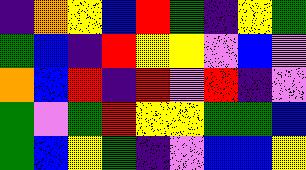[["indigo", "orange", "yellow", "blue", "red", "green", "indigo", "yellow", "green"], ["green", "blue", "indigo", "red", "yellow", "yellow", "violet", "blue", "violet"], ["orange", "blue", "red", "indigo", "red", "violet", "red", "indigo", "violet"], ["green", "violet", "green", "red", "yellow", "yellow", "green", "green", "blue"], ["green", "blue", "yellow", "green", "indigo", "violet", "blue", "blue", "yellow"]]